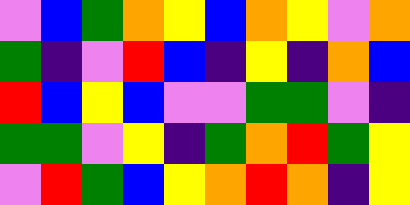[["violet", "blue", "green", "orange", "yellow", "blue", "orange", "yellow", "violet", "orange"], ["green", "indigo", "violet", "red", "blue", "indigo", "yellow", "indigo", "orange", "blue"], ["red", "blue", "yellow", "blue", "violet", "violet", "green", "green", "violet", "indigo"], ["green", "green", "violet", "yellow", "indigo", "green", "orange", "red", "green", "yellow"], ["violet", "red", "green", "blue", "yellow", "orange", "red", "orange", "indigo", "yellow"]]